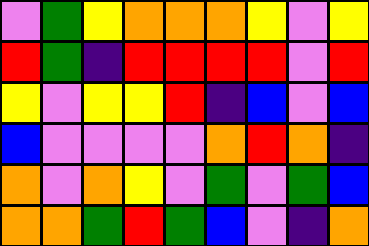[["violet", "green", "yellow", "orange", "orange", "orange", "yellow", "violet", "yellow"], ["red", "green", "indigo", "red", "red", "red", "red", "violet", "red"], ["yellow", "violet", "yellow", "yellow", "red", "indigo", "blue", "violet", "blue"], ["blue", "violet", "violet", "violet", "violet", "orange", "red", "orange", "indigo"], ["orange", "violet", "orange", "yellow", "violet", "green", "violet", "green", "blue"], ["orange", "orange", "green", "red", "green", "blue", "violet", "indigo", "orange"]]